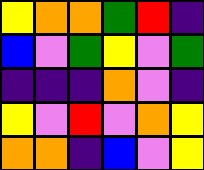[["yellow", "orange", "orange", "green", "red", "indigo"], ["blue", "violet", "green", "yellow", "violet", "green"], ["indigo", "indigo", "indigo", "orange", "violet", "indigo"], ["yellow", "violet", "red", "violet", "orange", "yellow"], ["orange", "orange", "indigo", "blue", "violet", "yellow"]]